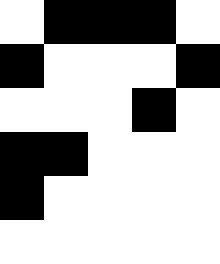[["white", "black", "black", "black", "white"], ["black", "white", "white", "white", "black"], ["white", "white", "white", "black", "white"], ["black", "black", "white", "white", "white"], ["black", "white", "white", "white", "white"], ["white", "white", "white", "white", "white"]]